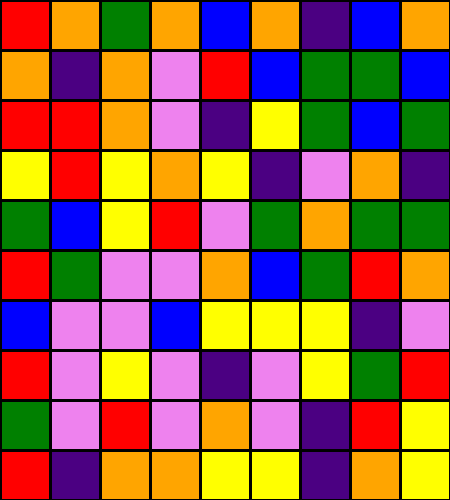[["red", "orange", "green", "orange", "blue", "orange", "indigo", "blue", "orange"], ["orange", "indigo", "orange", "violet", "red", "blue", "green", "green", "blue"], ["red", "red", "orange", "violet", "indigo", "yellow", "green", "blue", "green"], ["yellow", "red", "yellow", "orange", "yellow", "indigo", "violet", "orange", "indigo"], ["green", "blue", "yellow", "red", "violet", "green", "orange", "green", "green"], ["red", "green", "violet", "violet", "orange", "blue", "green", "red", "orange"], ["blue", "violet", "violet", "blue", "yellow", "yellow", "yellow", "indigo", "violet"], ["red", "violet", "yellow", "violet", "indigo", "violet", "yellow", "green", "red"], ["green", "violet", "red", "violet", "orange", "violet", "indigo", "red", "yellow"], ["red", "indigo", "orange", "orange", "yellow", "yellow", "indigo", "orange", "yellow"]]